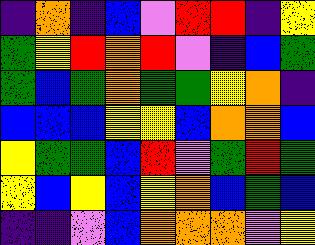[["indigo", "orange", "indigo", "blue", "violet", "red", "red", "indigo", "yellow"], ["green", "yellow", "red", "orange", "red", "violet", "indigo", "blue", "green"], ["green", "blue", "green", "orange", "green", "green", "yellow", "orange", "indigo"], ["blue", "blue", "blue", "yellow", "yellow", "blue", "orange", "orange", "blue"], ["yellow", "green", "green", "blue", "red", "violet", "green", "red", "green"], ["yellow", "blue", "yellow", "blue", "yellow", "orange", "blue", "green", "blue"], ["indigo", "indigo", "violet", "blue", "orange", "orange", "orange", "violet", "yellow"]]